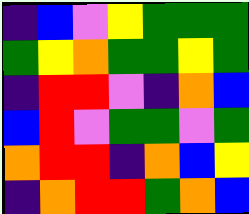[["indigo", "blue", "violet", "yellow", "green", "green", "green"], ["green", "yellow", "orange", "green", "green", "yellow", "green"], ["indigo", "red", "red", "violet", "indigo", "orange", "blue"], ["blue", "red", "violet", "green", "green", "violet", "green"], ["orange", "red", "red", "indigo", "orange", "blue", "yellow"], ["indigo", "orange", "red", "red", "green", "orange", "blue"]]